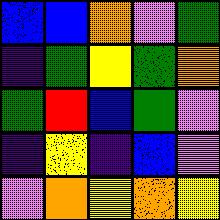[["blue", "blue", "orange", "violet", "green"], ["indigo", "green", "yellow", "green", "orange"], ["green", "red", "blue", "green", "violet"], ["indigo", "yellow", "indigo", "blue", "violet"], ["violet", "orange", "yellow", "orange", "yellow"]]